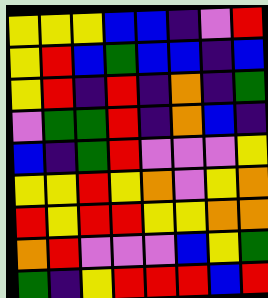[["yellow", "yellow", "yellow", "blue", "blue", "indigo", "violet", "red"], ["yellow", "red", "blue", "green", "blue", "blue", "indigo", "blue"], ["yellow", "red", "indigo", "red", "indigo", "orange", "indigo", "green"], ["violet", "green", "green", "red", "indigo", "orange", "blue", "indigo"], ["blue", "indigo", "green", "red", "violet", "violet", "violet", "yellow"], ["yellow", "yellow", "red", "yellow", "orange", "violet", "yellow", "orange"], ["red", "yellow", "red", "red", "yellow", "yellow", "orange", "orange"], ["orange", "red", "violet", "violet", "violet", "blue", "yellow", "green"], ["green", "indigo", "yellow", "red", "red", "red", "blue", "red"]]